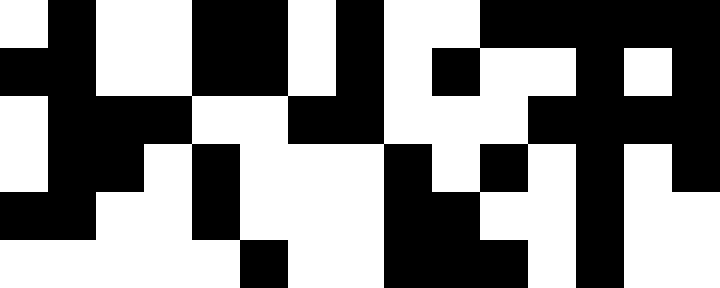[["white", "black", "white", "white", "black", "black", "white", "black", "white", "white", "black", "black", "black", "black", "black"], ["black", "black", "white", "white", "black", "black", "white", "black", "white", "black", "white", "white", "black", "white", "black"], ["white", "black", "black", "black", "white", "white", "black", "black", "white", "white", "white", "black", "black", "black", "black"], ["white", "black", "black", "white", "black", "white", "white", "white", "black", "white", "black", "white", "black", "white", "black"], ["black", "black", "white", "white", "black", "white", "white", "white", "black", "black", "white", "white", "black", "white", "white"], ["white", "white", "white", "white", "white", "black", "white", "white", "black", "black", "black", "white", "black", "white", "white"]]